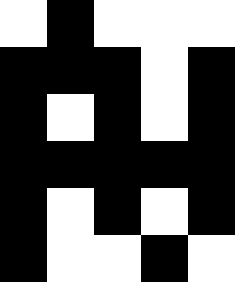[["white", "black", "white", "white", "white"], ["black", "black", "black", "white", "black"], ["black", "white", "black", "white", "black"], ["black", "black", "black", "black", "black"], ["black", "white", "black", "white", "black"], ["black", "white", "white", "black", "white"]]